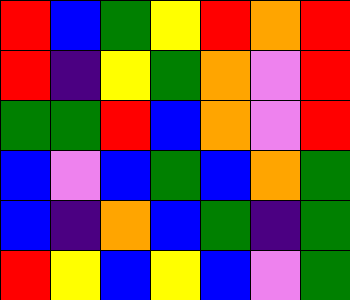[["red", "blue", "green", "yellow", "red", "orange", "red"], ["red", "indigo", "yellow", "green", "orange", "violet", "red"], ["green", "green", "red", "blue", "orange", "violet", "red"], ["blue", "violet", "blue", "green", "blue", "orange", "green"], ["blue", "indigo", "orange", "blue", "green", "indigo", "green"], ["red", "yellow", "blue", "yellow", "blue", "violet", "green"]]